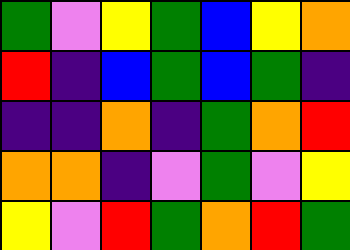[["green", "violet", "yellow", "green", "blue", "yellow", "orange"], ["red", "indigo", "blue", "green", "blue", "green", "indigo"], ["indigo", "indigo", "orange", "indigo", "green", "orange", "red"], ["orange", "orange", "indigo", "violet", "green", "violet", "yellow"], ["yellow", "violet", "red", "green", "orange", "red", "green"]]